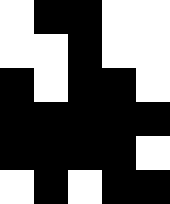[["white", "black", "black", "white", "white"], ["white", "white", "black", "white", "white"], ["black", "white", "black", "black", "white"], ["black", "black", "black", "black", "black"], ["black", "black", "black", "black", "white"], ["white", "black", "white", "black", "black"]]